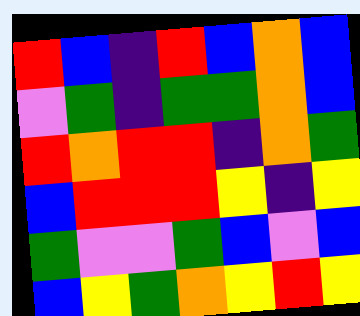[["red", "blue", "indigo", "red", "blue", "orange", "blue"], ["violet", "green", "indigo", "green", "green", "orange", "blue"], ["red", "orange", "red", "red", "indigo", "orange", "green"], ["blue", "red", "red", "red", "yellow", "indigo", "yellow"], ["green", "violet", "violet", "green", "blue", "violet", "blue"], ["blue", "yellow", "green", "orange", "yellow", "red", "yellow"]]